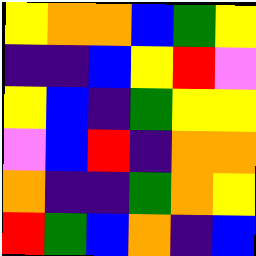[["yellow", "orange", "orange", "blue", "green", "yellow"], ["indigo", "indigo", "blue", "yellow", "red", "violet"], ["yellow", "blue", "indigo", "green", "yellow", "yellow"], ["violet", "blue", "red", "indigo", "orange", "orange"], ["orange", "indigo", "indigo", "green", "orange", "yellow"], ["red", "green", "blue", "orange", "indigo", "blue"]]